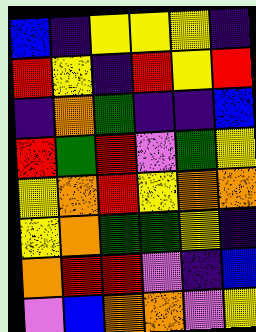[["blue", "indigo", "yellow", "yellow", "yellow", "indigo"], ["red", "yellow", "indigo", "red", "yellow", "red"], ["indigo", "orange", "green", "indigo", "indigo", "blue"], ["red", "green", "red", "violet", "green", "yellow"], ["yellow", "orange", "red", "yellow", "orange", "orange"], ["yellow", "orange", "green", "green", "yellow", "indigo"], ["orange", "red", "red", "violet", "indigo", "blue"], ["violet", "blue", "orange", "orange", "violet", "yellow"]]